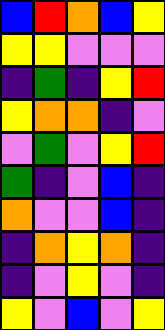[["blue", "red", "orange", "blue", "yellow"], ["yellow", "yellow", "violet", "violet", "violet"], ["indigo", "green", "indigo", "yellow", "red"], ["yellow", "orange", "orange", "indigo", "violet"], ["violet", "green", "violet", "yellow", "red"], ["green", "indigo", "violet", "blue", "indigo"], ["orange", "violet", "violet", "blue", "indigo"], ["indigo", "orange", "yellow", "orange", "indigo"], ["indigo", "violet", "yellow", "violet", "indigo"], ["yellow", "violet", "blue", "violet", "yellow"]]